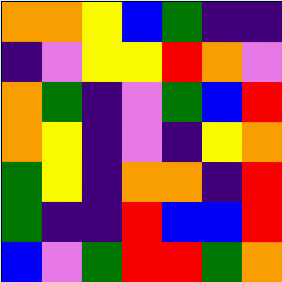[["orange", "orange", "yellow", "blue", "green", "indigo", "indigo"], ["indigo", "violet", "yellow", "yellow", "red", "orange", "violet"], ["orange", "green", "indigo", "violet", "green", "blue", "red"], ["orange", "yellow", "indigo", "violet", "indigo", "yellow", "orange"], ["green", "yellow", "indigo", "orange", "orange", "indigo", "red"], ["green", "indigo", "indigo", "red", "blue", "blue", "red"], ["blue", "violet", "green", "red", "red", "green", "orange"]]